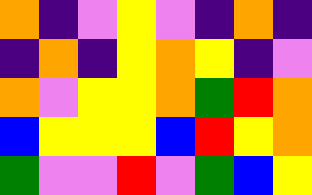[["orange", "indigo", "violet", "yellow", "violet", "indigo", "orange", "indigo"], ["indigo", "orange", "indigo", "yellow", "orange", "yellow", "indigo", "violet"], ["orange", "violet", "yellow", "yellow", "orange", "green", "red", "orange"], ["blue", "yellow", "yellow", "yellow", "blue", "red", "yellow", "orange"], ["green", "violet", "violet", "red", "violet", "green", "blue", "yellow"]]